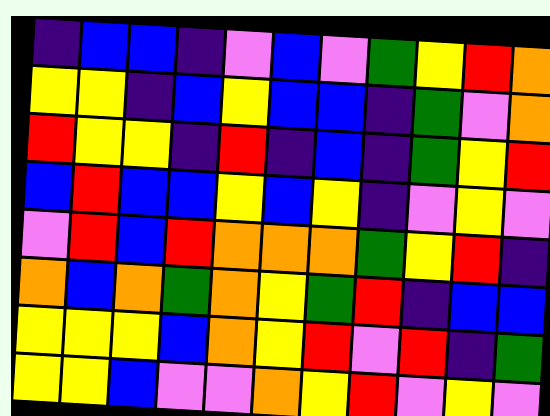[["indigo", "blue", "blue", "indigo", "violet", "blue", "violet", "green", "yellow", "red", "orange"], ["yellow", "yellow", "indigo", "blue", "yellow", "blue", "blue", "indigo", "green", "violet", "orange"], ["red", "yellow", "yellow", "indigo", "red", "indigo", "blue", "indigo", "green", "yellow", "red"], ["blue", "red", "blue", "blue", "yellow", "blue", "yellow", "indigo", "violet", "yellow", "violet"], ["violet", "red", "blue", "red", "orange", "orange", "orange", "green", "yellow", "red", "indigo"], ["orange", "blue", "orange", "green", "orange", "yellow", "green", "red", "indigo", "blue", "blue"], ["yellow", "yellow", "yellow", "blue", "orange", "yellow", "red", "violet", "red", "indigo", "green"], ["yellow", "yellow", "blue", "violet", "violet", "orange", "yellow", "red", "violet", "yellow", "violet"]]